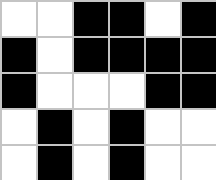[["white", "white", "black", "black", "white", "black"], ["black", "white", "black", "black", "black", "black"], ["black", "white", "white", "white", "black", "black"], ["white", "black", "white", "black", "white", "white"], ["white", "black", "white", "black", "white", "white"]]